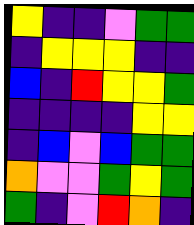[["yellow", "indigo", "indigo", "violet", "green", "green"], ["indigo", "yellow", "yellow", "yellow", "indigo", "indigo"], ["blue", "indigo", "red", "yellow", "yellow", "green"], ["indigo", "indigo", "indigo", "indigo", "yellow", "yellow"], ["indigo", "blue", "violet", "blue", "green", "green"], ["orange", "violet", "violet", "green", "yellow", "green"], ["green", "indigo", "violet", "red", "orange", "indigo"]]